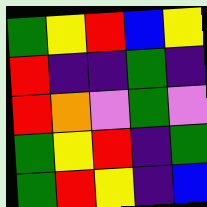[["green", "yellow", "red", "blue", "yellow"], ["red", "indigo", "indigo", "green", "indigo"], ["red", "orange", "violet", "green", "violet"], ["green", "yellow", "red", "indigo", "green"], ["green", "red", "yellow", "indigo", "blue"]]